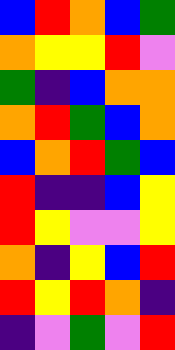[["blue", "red", "orange", "blue", "green"], ["orange", "yellow", "yellow", "red", "violet"], ["green", "indigo", "blue", "orange", "orange"], ["orange", "red", "green", "blue", "orange"], ["blue", "orange", "red", "green", "blue"], ["red", "indigo", "indigo", "blue", "yellow"], ["red", "yellow", "violet", "violet", "yellow"], ["orange", "indigo", "yellow", "blue", "red"], ["red", "yellow", "red", "orange", "indigo"], ["indigo", "violet", "green", "violet", "red"]]